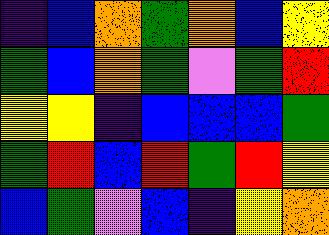[["indigo", "blue", "orange", "green", "orange", "blue", "yellow"], ["green", "blue", "orange", "green", "violet", "green", "red"], ["yellow", "yellow", "indigo", "blue", "blue", "blue", "green"], ["green", "red", "blue", "red", "green", "red", "yellow"], ["blue", "green", "violet", "blue", "indigo", "yellow", "orange"]]